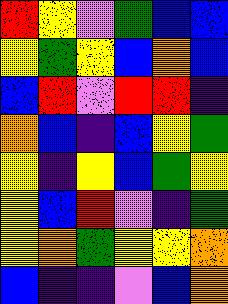[["red", "yellow", "violet", "green", "blue", "blue"], ["yellow", "green", "yellow", "blue", "orange", "blue"], ["blue", "red", "violet", "red", "red", "indigo"], ["orange", "blue", "indigo", "blue", "yellow", "green"], ["yellow", "indigo", "yellow", "blue", "green", "yellow"], ["yellow", "blue", "red", "violet", "indigo", "green"], ["yellow", "orange", "green", "yellow", "yellow", "orange"], ["blue", "indigo", "indigo", "violet", "blue", "orange"]]